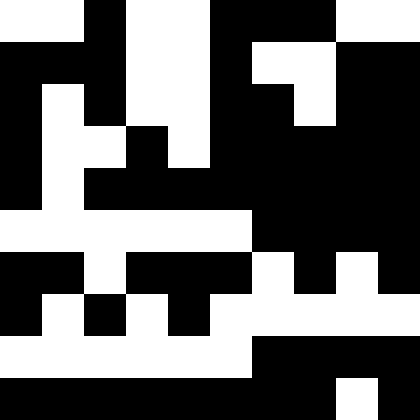[["white", "white", "black", "white", "white", "black", "black", "black", "white", "white"], ["black", "black", "black", "white", "white", "black", "white", "white", "black", "black"], ["black", "white", "black", "white", "white", "black", "black", "white", "black", "black"], ["black", "white", "white", "black", "white", "black", "black", "black", "black", "black"], ["black", "white", "black", "black", "black", "black", "black", "black", "black", "black"], ["white", "white", "white", "white", "white", "white", "black", "black", "black", "black"], ["black", "black", "white", "black", "black", "black", "white", "black", "white", "black"], ["black", "white", "black", "white", "black", "white", "white", "white", "white", "white"], ["white", "white", "white", "white", "white", "white", "black", "black", "black", "black"], ["black", "black", "black", "black", "black", "black", "black", "black", "white", "black"]]